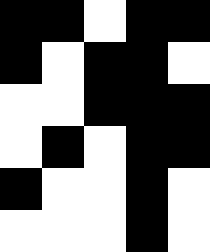[["black", "black", "white", "black", "black"], ["black", "white", "black", "black", "white"], ["white", "white", "black", "black", "black"], ["white", "black", "white", "black", "black"], ["black", "white", "white", "black", "white"], ["white", "white", "white", "black", "white"]]